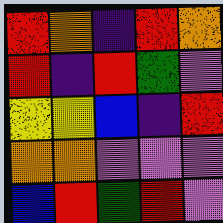[["red", "orange", "indigo", "red", "orange"], ["red", "indigo", "red", "green", "violet"], ["yellow", "yellow", "blue", "indigo", "red"], ["orange", "orange", "violet", "violet", "violet"], ["blue", "red", "green", "red", "violet"]]